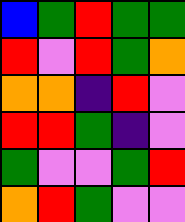[["blue", "green", "red", "green", "green"], ["red", "violet", "red", "green", "orange"], ["orange", "orange", "indigo", "red", "violet"], ["red", "red", "green", "indigo", "violet"], ["green", "violet", "violet", "green", "red"], ["orange", "red", "green", "violet", "violet"]]